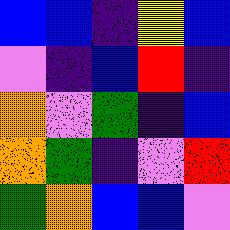[["blue", "blue", "indigo", "yellow", "blue"], ["violet", "indigo", "blue", "red", "indigo"], ["orange", "violet", "green", "indigo", "blue"], ["orange", "green", "indigo", "violet", "red"], ["green", "orange", "blue", "blue", "violet"]]